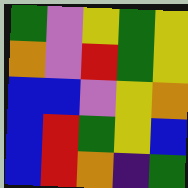[["green", "violet", "yellow", "green", "yellow"], ["orange", "violet", "red", "green", "yellow"], ["blue", "blue", "violet", "yellow", "orange"], ["blue", "red", "green", "yellow", "blue"], ["blue", "red", "orange", "indigo", "green"]]